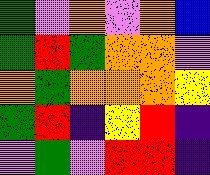[["green", "violet", "orange", "violet", "orange", "blue"], ["green", "red", "green", "orange", "orange", "violet"], ["orange", "green", "orange", "orange", "orange", "yellow"], ["green", "red", "indigo", "yellow", "red", "indigo"], ["violet", "green", "violet", "red", "red", "indigo"]]